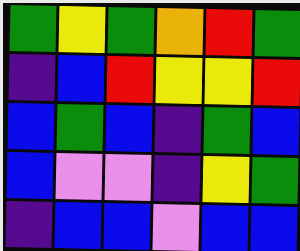[["green", "yellow", "green", "orange", "red", "green"], ["indigo", "blue", "red", "yellow", "yellow", "red"], ["blue", "green", "blue", "indigo", "green", "blue"], ["blue", "violet", "violet", "indigo", "yellow", "green"], ["indigo", "blue", "blue", "violet", "blue", "blue"]]